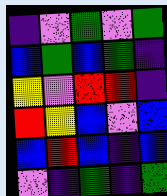[["indigo", "violet", "green", "violet", "green"], ["blue", "green", "blue", "green", "indigo"], ["yellow", "violet", "red", "red", "indigo"], ["red", "yellow", "blue", "violet", "blue"], ["blue", "red", "blue", "indigo", "blue"], ["violet", "indigo", "green", "indigo", "green"]]